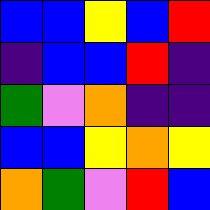[["blue", "blue", "yellow", "blue", "red"], ["indigo", "blue", "blue", "red", "indigo"], ["green", "violet", "orange", "indigo", "indigo"], ["blue", "blue", "yellow", "orange", "yellow"], ["orange", "green", "violet", "red", "blue"]]